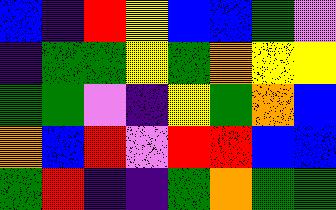[["blue", "indigo", "red", "yellow", "blue", "blue", "green", "violet"], ["indigo", "green", "green", "yellow", "green", "orange", "yellow", "yellow"], ["green", "green", "violet", "indigo", "yellow", "green", "orange", "blue"], ["orange", "blue", "red", "violet", "red", "red", "blue", "blue"], ["green", "red", "indigo", "indigo", "green", "orange", "green", "green"]]